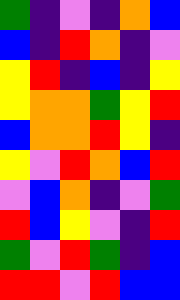[["green", "indigo", "violet", "indigo", "orange", "blue"], ["blue", "indigo", "red", "orange", "indigo", "violet"], ["yellow", "red", "indigo", "blue", "indigo", "yellow"], ["yellow", "orange", "orange", "green", "yellow", "red"], ["blue", "orange", "orange", "red", "yellow", "indigo"], ["yellow", "violet", "red", "orange", "blue", "red"], ["violet", "blue", "orange", "indigo", "violet", "green"], ["red", "blue", "yellow", "violet", "indigo", "red"], ["green", "violet", "red", "green", "indigo", "blue"], ["red", "red", "violet", "red", "blue", "blue"]]